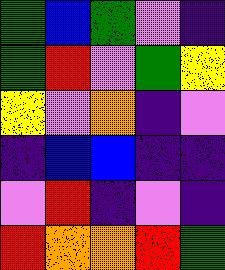[["green", "blue", "green", "violet", "indigo"], ["green", "red", "violet", "green", "yellow"], ["yellow", "violet", "orange", "indigo", "violet"], ["indigo", "blue", "blue", "indigo", "indigo"], ["violet", "red", "indigo", "violet", "indigo"], ["red", "orange", "orange", "red", "green"]]